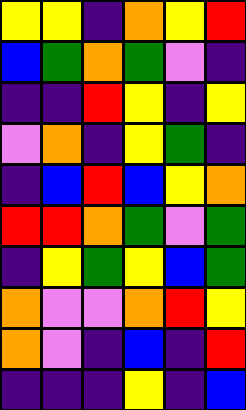[["yellow", "yellow", "indigo", "orange", "yellow", "red"], ["blue", "green", "orange", "green", "violet", "indigo"], ["indigo", "indigo", "red", "yellow", "indigo", "yellow"], ["violet", "orange", "indigo", "yellow", "green", "indigo"], ["indigo", "blue", "red", "blue", "yellow", "orange"], ["red", "red", "orange", "green", "violet", "green"], ["indigo", "yellow", "green", "yellow", "blue", "green"], ["orange", "violet", "violet", "orange", "red", "yellow"], ["orange", "violet", "indigo", "blue", "indigo", "red"], ["indigo", "indigo", "indigo", "yellow", "indigo", "blue"]]